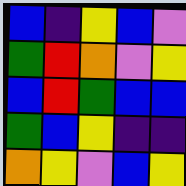[["blue", "indigo", "yellow", "blue", "violet"], ["green", "red", "orange", "violet", "yellow"], ["blue", "red", "green", "blue", "blue"], ["green", "blue", "yellow", "indigo", "indigo"], ["orange", "yellow", "violet", "blue", "yellow"]]